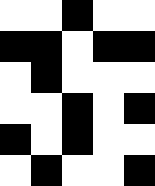[["white", "white", "black", "white", "white"], ["black", "black", "white", "black", "black"], ["white", "black", "white", "white", "white"], ["white", "white", "black", "white", "black"], ["black", "white", "black", "white", "white"], ["white", "black", "white", "white", "black"]]